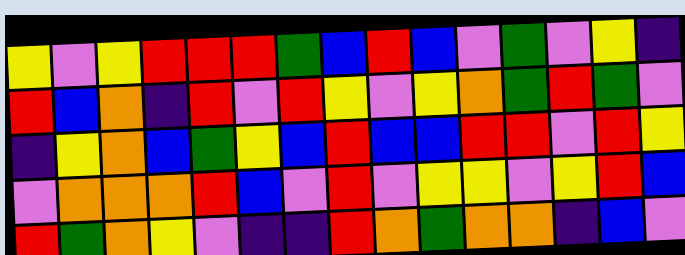[["yellow", "violet", "yellow", "red", "red", "red", "green", "blue", "red", "blue", "violet", "green", "violet", "yellow", "indigo"], ["red", "blue", "orange", "indigo", "red", "violet", "red", "yellow", "violet", "yellow", "orange", "green", "red", "green", "violet"], ["indigo", "yellow", "orange", "blue", "green", "yellow", "blue", "red", "blue", "blue", "red", "red", "violet", "red", "yellow"], ["violet", "orange", "orange", "orange", "red", "blue", "violet", "red", "violet", "yellow", "yellow", "violet", "yellow", "red", "blue"], ["red", "green", "orange", "yellow", "violet", "indigo", "indigo", "red", "orange", "green", "orange", "orange", "indigo", "blue", "violet"]]